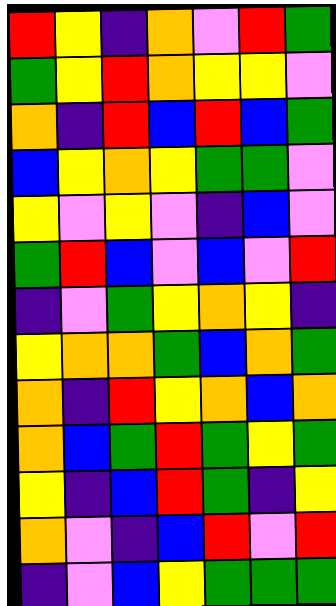[["red", "yellow", "indigo", "orange", "violet", "red", "green"], ["green", "yellow", "red", "orange", "yellow", "yellow", "violet"], ["orange", "indigo", "red", "blue", "red", "blue", "green"], ["blue", "yellow", "orange", "yellow", "green", "green", "violet"], ["yellow", "violet", "yellow", "violet", "indigo", "blue", "violet"], ["green", "red", "blue", "violet", "blue", "violet", "red"], ["indigo", "violet", "green", "yellow", "orange", "yellow", "indigo"], ["yellow", "orange", "orange", "green", "blue", "orange", "green"], ["orange", "indigo", "red", "yellow", "orange", "blue", "orange"], ["orange", "blue", "green", "red", "green", "yellow", "green"], ["yellow", "indigo", "blue", "red", "green", "indigo", "yellow"], ["orange", "violet", "indigo", "blue", "red", "violet", "red"], ["indigo", "violet", "blue", "yellow", "green", "green", "green"]]